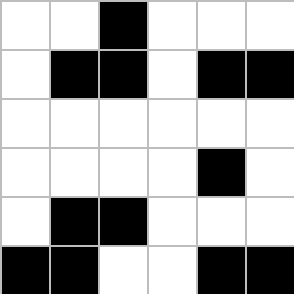[["white", "white", "black", "white", "white", "white"], ["white", "black", "black", "white", "black", "black"], ["white", "white", "white", "white", "white", "white"], ["white", "white", "white", "white", "black", "white"], ["white", "black", "black", "white", "white", "white"], ["black", "black", "white", "white", "black", "black"]]